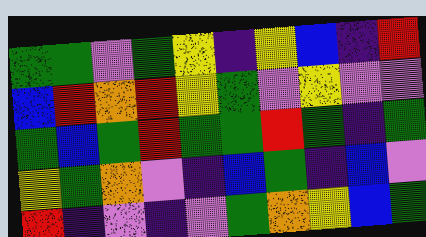[["green", "green", "violet", "green", "yellow", "indigo", "yellow", "blue", "indigo", "red"], ["blue", "red", "orange", "red", "yellow", "green", "violet", "yellow", "violet", "violet"], ["green", "blue", "green", "red", "green", "green", "red", "green", "indigo", "green"], ["yellow", "green", "orange", "violet", "indigo", "blue", "green", "indigo", "blue", "violet"], ["red", "indigo", "violet", "indigo", "violet", "green", "orange", "yellow", "blue", "green"]]